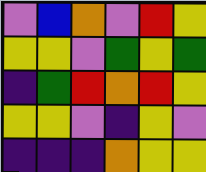[["violet", "blue", "orange", "violet", "red", "yellow"], ["yellow", "yellow", "violet", "green", "yellow", "green"], ["indigo", "green", "red", "orange", "red", "yellow"], ["yellow", "yellow", "violet", "indigo", "yellow", "violet"], ["indigo", "indigo", "indigo", "orange", "yellow", "yellow"]]